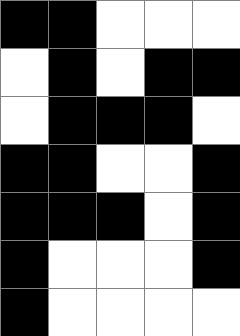[["black", "black", "white", "white", "white"], ["white", "black", "white", "black", "black"], ["white", "black", "black", "black", "white"], ["black", "black", "white", "white", "black"], ["black", "black", "black", "white", "black"], ["black", "white", "white", "white", "black"], ["black", "white", "white", "white", "white"]]